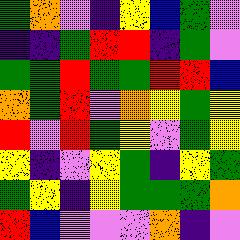[["green", "orange", "violet", "indigo", "yellow", "blue", "green", "violet"], ["indigo", "indigo", "green", "red", "red", "indigo", "green", "violet"], ["green", "green", "red", "green", "green", "red", "red", "blue"], ["orange", "green", "red", "violet", "orange", "yellow", "green", "yellow"], ["red", "violet", "red", "green", "yellow", "violet", "green", "yellow"], ["yellow", "indigo", "violet", "yellow", "green", "indigo", "yellow", "green"], ["green", "yellow", "indigo", "yellow", "green", "green", "green", "orange"], ["red", "blue", "violet", "violet", "violet", "orange", "indigo", "violet"]]